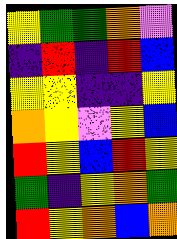[["yellow", "green", "green", "orange", "violet"], ["indigo", "red", "indigo", "red", "blue"], ["yellow", "yellow", "indigo", "indigo", "yellow"], ["orange", "yellow", "violet", "yellow", "blue"], ["red", "yellow", "blue", "red", "yellow"], ["green", "indigo", "yellow", "orange", "green"], ["red", "yellow", "orange", "blue", "orange"]]